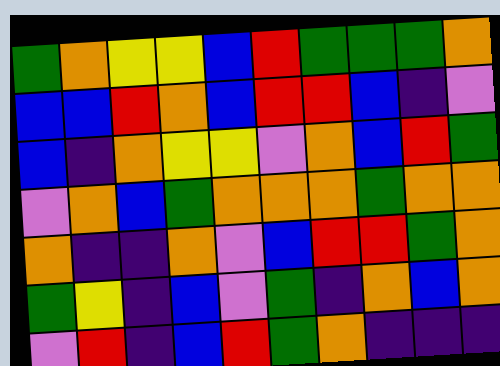[["green", "orange", "yellow", "yellow", "blue", "red", "green", "green", "green", "orange"], ["blue", "blue", "red", "orange", "blue", "red", "red", "blue", "indigo", "violet"], ["blue", "indigo", "orange", "yellow", "yellow", "violet", "orange", "blue", "red", "green"], ["violet", "orange", "blue", "green", "orange", "orange", "orange", "green", "orange", "orange"], ["orange", "indigo", "indigo", "orange", "violet", "blue", "red", "red", "green", "orange"], ["green", "yellow", "indigo", "blue", "violet", "green", "indigo", "orange", "blue", "orange"], ["violet", "red", "indigo", "blue", "red", "green", "orange", "indigo", "indigo", "indigo"]]